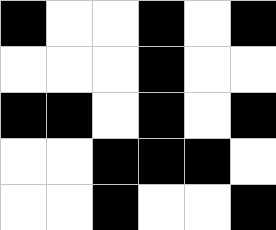[["black", "white", "white", "black", "white", "black"], ["white", "white", "white", "black", "white", "white"], ["black", "black", "white", "black", "white", "black"], ["white", "white", "black", "black", "black", "white"], ["white", "white", "black", "white", "white", "black"]]